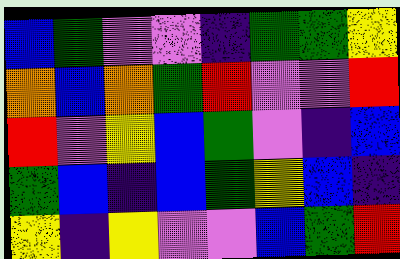[["blue", "green", "violet", "violet", "indigo", "green", "green", "yellow"], ["orange", "blue", "orange", "green", "red", "violet", "violet", "red"], ["red", "violet", "yellow", "blue", "green", "violet", "indigo", "blue"], ["green", "blue", "indigo", "blue", "green", "yellow", "blue", "indigo"], ["yellow", "indigo", "yellow", "violet", "violet", "blue", "green", "red"]]